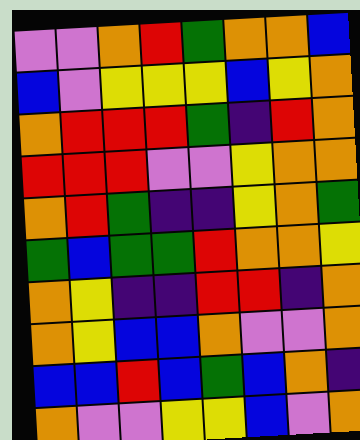[["violet", "violet", "orange", "red", "green", "orange", "orange", "blue"], ["blue", "violet", "yellow", "yellow", "yellow", "blue", "yellow", "orange"], ["orange", "red", "red", "red", "green", "indigo", "red", "orange"], ["red", "red", "red", "violet", "violet", "yellow", "orange", "orange"], ["orange", "red", "green", "indigo", "indigo", "yellow", "orange", "green"], ["green", "blue", "green", "green", "red", "orange", "orange", "yellow"], ["orange", "yellow", "indigo", "indigo", "red", "red", "indigo", "orange"], ["orange", "yellow", "blue", "blue", "orange", "violet", "violet", "orange"], ["blue", "blue", "red", "blue", "green", "blue", "orange", "indigo"], ["orange", "violet", "violet", "yellow", "yellow", "blue", "violet", "orange"]]